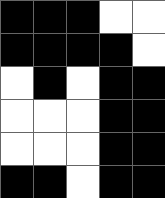[["black", "black", "black", "white", "white"], ["black", "black", "black", "black", "white"], ["white", "black", "white", "black", "black"], ["white", "white", "white", "black", "black"], ["white", "white", "white", "black", "black"], ["black", "black", "white", "black", "black"]]